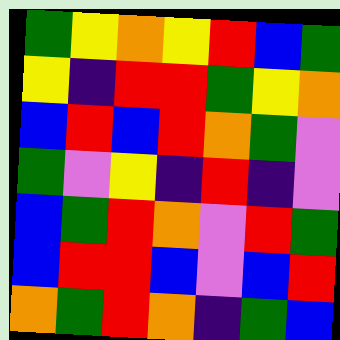[["green", "yellow", "orange", "yellow", "red", "blue", "green"], ["yellow", "indigo", "red", "red", "green", "yellow", "orange"], ["blue", "red", "blue", "red", "orange", "green", "violet"], ["green", "violet", "yellow", "indigo", "red", "indigo", "violet"], ["blue", "green", "red", "orange", "violet", "red", "green"], ["blue", "red", "red", "blue", "violet", "blue", "red"], ["orange", "green", "red", "orange", "indigo", "green", "blue"]]